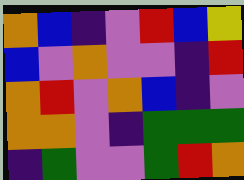[["orange", "blue", "indigo", "violet", "red", "blue", "yellow"], ["blue", "violet", "orange", "violet", "violet", "indigo", "red"], ["orange", "red", "violet", "orange", "blue", "indigo", "violet"], ["orange", "orange", "violet", "indigo", "green", "green", "green"], ["indigo", "green", "violet", "violet", "green", "red", "orange"]]